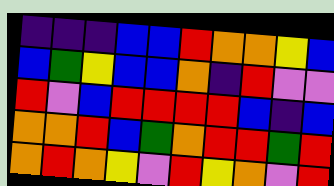[["indigo", "indigo", "indigo", "blue", "blue", "red", "orange", "orange", "yellow", "blue"], ["blue", "green", "yellow", "blue", "blue", "orange", "indigo", "red", "violet", "violet"], ["red", "violet", "blue", "red", "red", "red", "red", "blue", "indigo", "blue"], ["orange", "orange", "red", "blue", "green", "orange", "red", "red", "green", "red"], ["orange", "red", "orange", "yellow", "violet", "red", "yellow", "orange", "violet", "red"]]